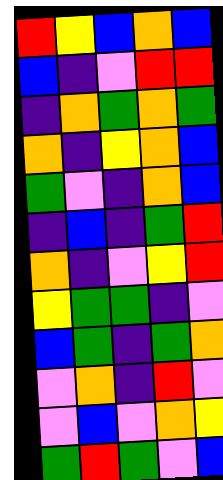[["red", "yellow", "blue", "orange", "blue"], ["blue", "indigo", "violet", "red", "red"], ["indigo", "orange", "green", "orange", "green"], ["orange", "indigo", "yellow", "orange", "blue"], ["green", "violet", "indigo", "orange", "blue"], ["indigo", "blue", "indigo", "green", "red"], ["orange", "indigo", "violet", "yellow", "red"], ["yellow", "green", "green", "indigo", "violet"], ["blue", "green", "indigo", "green", "orange"], ["violet", "orange", "indigo", "red", "violet"], ["violet", "blue", "violet", "orange", "yellow"], ["green", "red", "green", "violet", "blue"]]